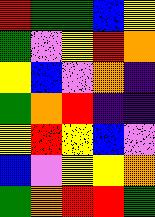[["red", "green", "green", "blue", "yellow"], ["green", "violet", "yellow", "red", "orange"], ["yellow", "blue", "violet", "orange", "indigo"], ["green", "orange", "red", "indigo", "indigo"], ["yellow", "red", "yellow", "blue", "violet"], ["blue", "violet", "yellow", "yellow", "orange"], ["green", "orange", "red", "red", "green"]]